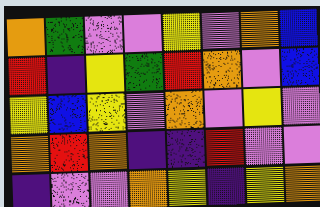[["orange", "green", "violet", "violet", "yellow", "violet", "orange", "blue"], ["red", "indigo", "yellow", "green", "red", "orange", "violet", "blue"], ["yellow", "blue", "yellow", "violet", "orange", "violet", "yellow", "violet"], ["orange", "red", "orange", "indigo", "indigo", "red", "violet", "violet"], ["indigo", "violet", "violet", "orange", "yellow", "indigo", "yellow", "orange"]]